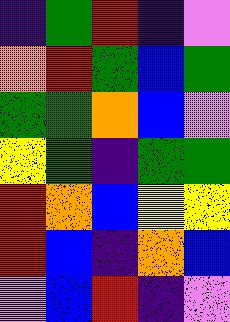[["indigo", "green", "red", "indigo", "violet"], ["orange", "red", "green", "blue", "green"], ["green", "green", "orange", "blue", "violet"], ["yellow", "green", "indigo", "green", "green"], ["red", "orange", "blue", "yellow", "yellow"], ["red", "blue", "indigo", "orange", "blue"], ["violet", "blue", "red", "indigo", "violet"]]